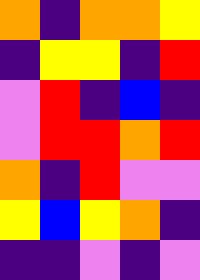[["orange", "indigo", "orange", "orange", "yellow"], ["indigo", "yellow", "yellow", "indigo", "red"], ["violet", "red", "indigo", "blue", "indigo"], ["violet", "red", "red", "orange", "red"], ["orange", "indigo", "red", "violet", "violet"], ["yellow", "blue", "yellow", "orange", "indigo"], ["indigo", "indigo", "violet", "indigo", "violet"]]